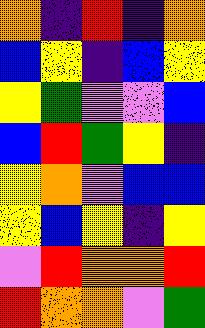[["orange", "indigo", "red", "indigo", "orange"], ["blue", "yellow", "indigo", "blue", "yellow"], ["yellow", "green", "violet", "violet", "blue"], ["blue", "red", "green", "yellow", "indigo"], ["yellow", "orange", "violet", "blue", "blue"], ["yellow", "blue", "yellow", "indigo", "yellow"], ["violet", "red", "orange", "orange", "red"], ["red", "orange", "orange", "violet", "green"]]